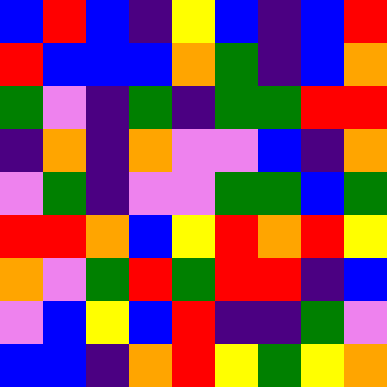[["blue", "red", "blue", "indigo", "yellow", "blue", "indigo", "blue", "red"], ["red", "blue", "blue", "blue", "orange", "green", "indigo", "blue", "orange"], ["green", "violet", "indigo", "green", "indigo", "green", "green", "red", "red"], ["indigo", "orange", "indigo", "orange", "violet", "violet", "blue", "indigo", "orange"], ["violet", "green", "indigo", "violet", "violet", "green", "green", "blue", "green"], ["red", "red", "orange", "blue", "yellow", "red", "orange", "red", "yellow"], ["orange", "violet", "green", "red", "green", "red", "red", "indigo", "blue"], ["violet", "blue", "yellow", "blue", "red", "indigo", "indigo", "green", "violet"], ["blue", "blue", "indigo", "orange", "red", "yellow", "green", "yellow", "orange"]]